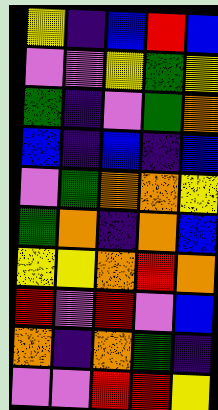[["yellow", "indigo", "blue", "red", "blue"], ["violet", "violet", "yellow", "green", "yellow"], ["green", "indigo", "violet", "green", "orange"], ["blue", "indigo", "blue", "indigo", "blue"], ["violet", "green", "orange", "orange", "yellow"], ["green", "orange", "indigo", "orange", "blue"], ["yellow", "yellow", "orange", "red", "orange"], ["red", "violet", "red", "violet", "blue"], ["orange", "indigo", "orange", "green", "indigo"], ["violet", "violet", "red", "red", "yellow"]]